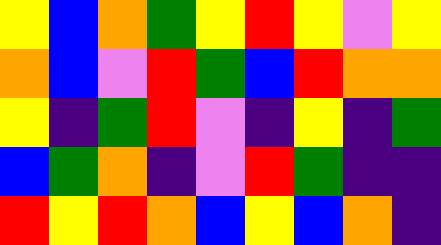[["yellow", "blue", "orange", "green", "yellow", "red", "yellow", "violet", "yellow"], ["orange", "blue", "violet", "red", "green", "blue", "red", "orange", "orange"], ["yellow", "indigo", "green", "red", "violet", "indigo", "yellow", "indigo", "green"], ["blue", "green", "orange", "indigo", "violet", "red", "green", "indigo", "indigo"], ["red", "yellow", "red", "orange", "blue", "yellow", "blue", "orange", "indigo"]]